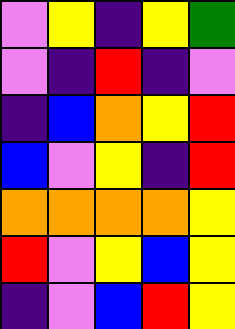[["violet", "yellow", "indigo", "yellow", "green"], ["violet", "indigo", "red", "indigo", "violet"], ["indigo", "blue", "orange", "yellow", "red"], ["blue", "violet", "yellow", "indigo", "red"], ["orange", "orange", "orange", "orange", "yellow"], ["red", "violet", "yellow", "blue", "yellow"], ["indigo", "violet", "blue", "red", "yellow"]]